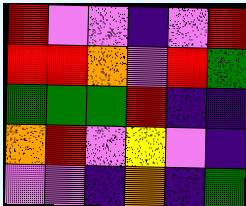[["red", "violet", "violet", "indigo", "violet", "red"], ["red", "red", "orange", "violet", "red", "green"], ["green", "green", "green", "red", "indigo", "indigo"], ["orange", "red", "violet", "yellow", "violet", "indigo"], ["violet", "violet", "indigo", "orange", "indigo", "green"]]